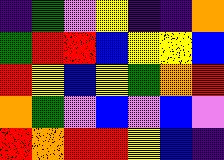[["indigo", "green", "violet", "yellow", "indigo", "indigo", "orange"], ["green", "red", "red", "blue", "yellow", "yellow", "blue"], ["red", "yellow", "blue", "yellow", "green", "orange", "red"], ["orange", "green", "violet", "blue", "violet", "blue", "violet"], ["red", "orange", "red", "red", "yellow", "blue", "indigo"]]